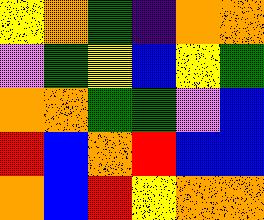[["yellow", "orange", "green", "indigo", "orange", "orange"], ["violet", "green", "yellow", "blue", "yellow", "green"], ["orange", "orange", "green", "green", "violet", "blue"], ["red", "blue", "orange", "red", "blue", "blue"], ["orange", "blue", "red", "yellow", "orange", "orange"]]